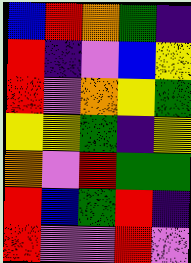[["blue", "red", "orange", "green", "indigo"], ["red", "indigo", "violet", "blue", "yellow"], ["red", "violet", "orange", "yellow", "green"], ["yellow", "yellow", "green", "indigo", "yellow"], ["orange", "violet", "red", "green", "green"], ["red", "blue", "green", "red", "indigo"], ["red", "violet", "violet", "red", "violet"]]